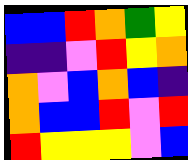[["blue", "blue", "red", "orange", "green", "yellow"], ["indigo", "indigo", "violet", "red", "yellow", "orange"], ["orange", "violet", "blue", "orange", "blue", "indigo"], ["orange", "blue", "blue", "red", "violet", "red"], ["red", "yellow", "yellow", "yellow", "violet", "blue"]]